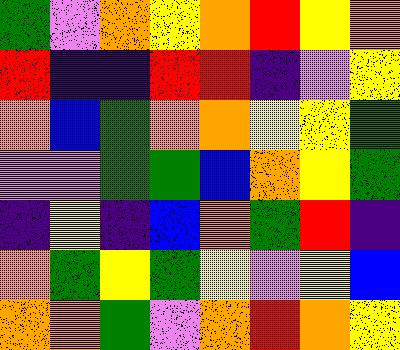[["green", "violet", "orange", "yellow", "orange", "red", "yellow", "orange"], ["red", "indigo", "indigo", "red", "red", "indigo", "violet", "yellow"], ["orange", "blue", "green", "orange", "orange", "yellow", "yellow", "green"], ["violet", "violet", "green", "green", "blue", "orange", "yellow", "green"], ["indigo", "yellow", "indigo", "blue", "orange", "green", "red", "indigo"], ["orange", "green", "yellow", "green", "yellow", "violet", "yellow", "blue"], ["orange", "orange", "green", "violet", "orange", "red", "orange", "yellow"]]